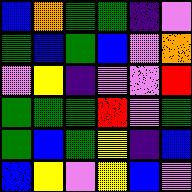[["blue", "orange", "green", "green", "indigo", "violet"], ["green", "blue", "green", "blue", "violet", "orange"], ["violet", "yellow", "indigo", "violet", "violet", "red"], ["green", "green", "green", "red", "violet", "green"], ["green", "blue", "green", "yellow", "indigo", "blue"], ["blue", "yellow", "violet", "yellow", "blue", "violet"]]